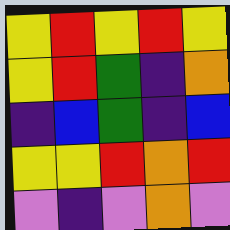[["yellow", "red", "yellow", "red", "yellow"], ["yellow", "red", "green", "indigo", "orange"], ["indigo", "blue", "green", "indigo", "blue"], ["yellow", "yellow", "red", "orange", "red"], ["violet", "indigo", "violet", "orange", "violet"]]